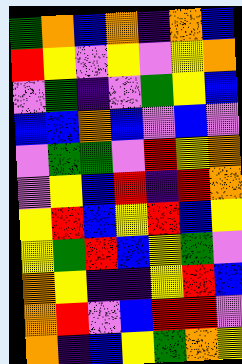[["green", "orange", "blue", "orange", "indigo", "orange", "blue"], ["red", "yellow", "violet", "yellow", "violet", "yellow", "orange"], ["violet", "green", "indigo", "violet", "green", "yellow", "blue"], ["blue", "blue", "orange", "blue", "violet", "blue", "violet"], ["violet", "green", "green", "violet", "red", "yellow", "orange"], ["violet", "yellow", "blue", "red", "indigo", "red", "orange"], ["yellow", "red", "blue", "yellow", "red", "blue", "yellow"], ["yellow", "green", "red", "blue", "yellow", "green", "violet"], ["orange", "yellow", "indigo", "indigo", "yellow", "red", "blue"], ["orange", "red", "violet", "blue", "red", "red", "violet"], ["orange", "indigo", "blue", "yellow", "green", "orange", "yellow"]]